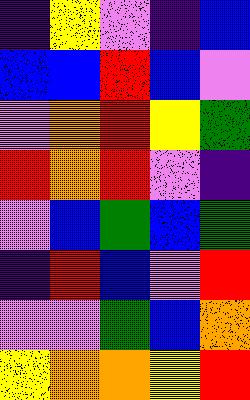[["indigo", "yellow", "violet", "indigo", "blue"], ["blue", "blue", "red", "blue", "violet"], ["violet", "orange", "red", "yellow", "green"], ["red", "orange", "red", "violet", "indigo"], ["violet", "blue", "green", "blue", "green"], ["indigo", "red", "blue", "violet", "red"], ["violet", "violet", "green", "blue", "orange"], ["yellow", "orange", "orange", "yellow", "red"]]